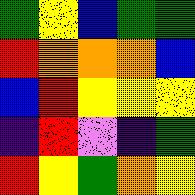[["green", "yellow", "blue", "green", "green"], ["red", "orange", "orange", "orange", "blue"], ["blue", "red", "yellow", "yellow", "yellow"], ["indigo", "red", "violet", "indigo", "green"], ["red", "yellow", "green", "orange", "yellow"]]